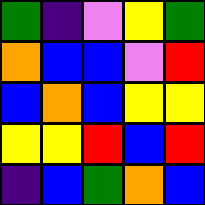[["green", "indigo", "violet", "yellow", "green"], ["orange", "blue", "blue", "violet", "red"], ["blue", "orange", "blue", "yellow", "yellow"], ["yellow", "yellow", "red", "blue", "red"], ["indigo", "blue", "green", "orange", "blue"]]